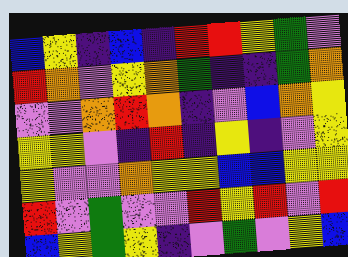[["blue", "yellow", "indigo", "blue", "indigo", "red", "red", "yellow", "green", "violet"], ["red", "orange", "violet", "yellow", "orange", "green", "indigo", "indigo", "green", "orange"], ["violet", "violet", "orange", "red", "orange", "indigo", "violet", "blue", "orange", "yellow"], ["yellow", "yellow", "violet", "indigo", "red", "indigo", "yellow", "indigo", "violet", "yellow"], ["yellow", "violet", "violet", "orange", "yellow", "yellow", "blue", "blue", "yellow", "yellow"], ["red", "violet", "green", "violet", "violet", "red", "yellow", "red", "violet", "red"], ["blue", "yellow", "green", "yellow", "indigo", "violet", "green", "violet", "yellow", "blue"]]